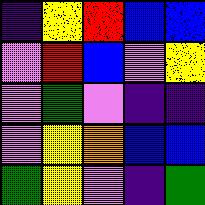[["indigo", "yellow", "red", "blue", "blue"], ["violet", "red", "blue", "violet", "yellow"], ["violet", "green", "violet", "indigo", "indigo"], ["violet", "yellow", "orange", "blue", "blue"], ["green", "yellow", "violet", "indigo", "green"]]